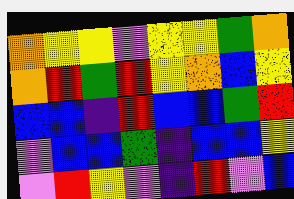[["orange", "yellow", "yellow", "violet", "yellow", "yellow", "green", "orange"], ["orange", "red", "green", "red", "yellow", "orange", "blue", "yellow"], ["blue", "blue", "indigo", "red", "blue", "blue", "green", "red"], ["violet", "blue", "blue", "green", "indigo", "blue", "blue", "yellow"], ["violet", "red", "yellow", "violet", "indigo", "red", "violet", "blue"]]